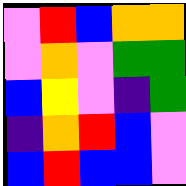[["violet", "red", "blue", "orange", "orange"], ["violet", "orange", "violet", "green", "green"], ["blue", "yellow", "violet", "indigo", "green"], ["indigo", "orange", "red", "blue", "violet"], ["blue", "red", "blue", "blue", "violet"]]